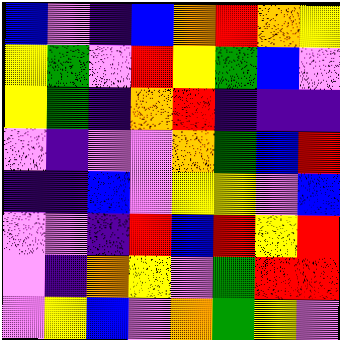[["blue", "violet", "indigo", "blue", "orange", "red", "orange", "yellow"], ["yellow", "green", "violet", "red", "yellow", "green", "blue", "violet"], ["yellow", "green", "indigo", "orange", "red", "indigo", "indigo", "indigo"], ["violet", "indigo", "violet", "violet", "orange", "green", "blue", "red"], ["indigo", "indigo", "blue", "violet", "yellow", "yellow", "violet", "blue"], ["violet", "violet", "indigo", "red", "blue", "red", "yellow", "red"], ["violet", "indigo", "orange", "yellow", "violet", "green", "red", "red"], ["violet", "yellow", "blue", "violet", "orange", "green", "yellow", "violet"]]